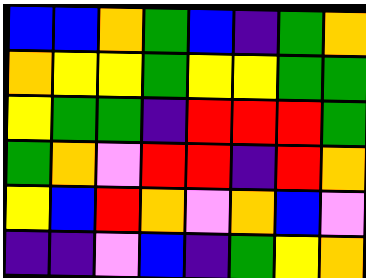[["blue", "blue", "orange", "green", "blue", "indigo", "green", "orange"], ["orange", "yellow", "yellow", "green", "yellow", "yellow", "green", "green"], ["yellow", "green", "green", "indigo", "red", "red", "red", "green"], ["green", "orange", "violet", "red", "red", "indigo", "red", "orange"], ["yellow", "blue", "red", "orange", "violet", "orange", "blue", "violet"], ["indigo", "indigo", "violet", "blue", "indigo", "green", "yellow", "orange"]]